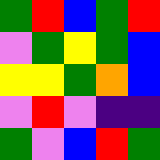[["green", "red", "blue", "green", "red"], ["violet", "green", "yellow", "green", "blue"], ["yellow", "yellow", "green", "orange", "blue"], ["violet", "red", "violet", "indigo", "indigo"], ["green", "violet", "blue", "red", "green"]]